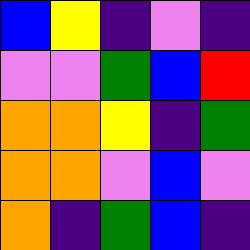[["blue", "yellow", "indigo", "violet", "indigo"], ["violet", "violet", "green", "blue", "red"], ["orange", "orange", "yellow", "indigo", "green"], ["orange", "orange", "violet", "blue", "violet"], ["orange", "indigo", "green", "blue", "indigo"]]